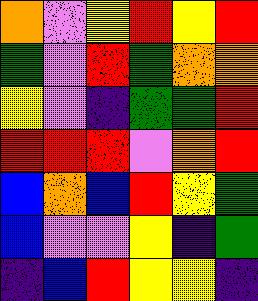[["orange", "violet", "yellow", "red", "yellow", "red"], ["green", "violet", "red", "green", "orange", "orange"], ["yellow", "violet", "indigo", "green", "green", "red"], ["red", "red", "red", "violet", "orange", "red"], ["blue", "orange", "blue", "red", "yellow", "green"], ["blue", "violet", "violet", "yellow", "indigo", "green"], ["indigo", "blue", "red", "yellow", "yellow", "indigo"]]